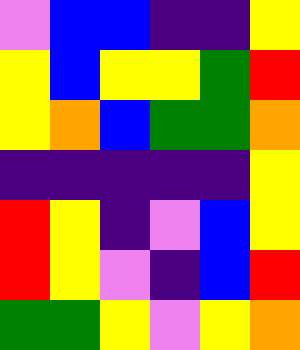[["violet", "blue", "blue", "indigo", "indigo", "yellow"], ["yellow", "blue", "yellow", "yellow", "green", "red"], ["yellow", "orange", "blue", "green", "green", "orange"], ["indigo", "indigo", "indigo", "indigo", "indigo", "yellow"], ["red", "yellow", "indigo", "violet", "blue", "yellow"], ["red", "yellow", "violet", "indigo", "blue", "red"], ["green", "green", "yellow", "violet", "yellow", "orange"]]